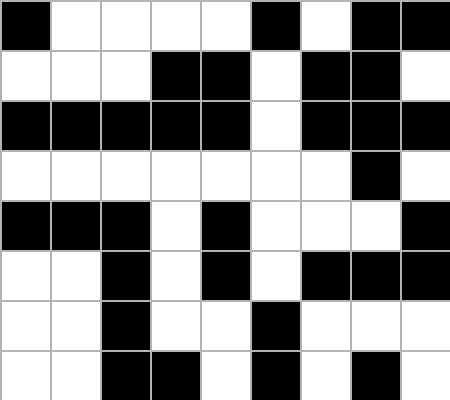[["black", "white", "white", "white", "white", "black", "white", "black", "black"], ["white", "white", "white", "black", "black", "white", "black", "black", "white"], ["black", "black", "black", "black", "black", "white", "black", "black", "black"], ["white", "white", "white", "white", "white", "white", "white", "black", "white"], ["black", "black", "black", "white", "black", "white", "white", "white", "black"], ["white", "white", "black", "white", "black", "white", "black", "black", "black"], ["white", "white", "black", "white", "white", "black", "white", "white", "white"], ["white", "white", "black", "black", "white", "black", "white", "black", "white"]]